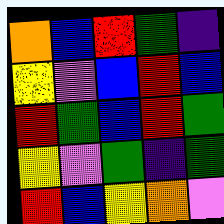[["orange", "blue", "red", "green", "indigo"], ["yellow", "violet", "blue", "red", "blue"], ["red", "green", "blue", "red", "green"], ["yellow", "violet", "green", "indigo", "green"], ["red", "blue", "yellow", "orange", "violet"]]